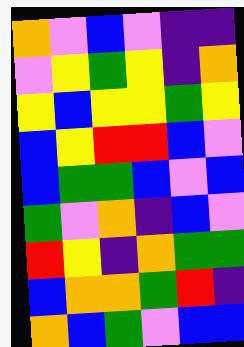[["orange", "violet", "blue", "violet", "indigo", "indigo"], ["violet", "yellow", "green", "yellow", "indigo", "orange"], ["yellow", "blue", "yellow", "yellow", "green", "yellow"], ["blue", "yellow", "red", "red", "blue", "violet"], ["blue", "green", "green", "blue", "violet", "blue"], ["green", "violet", "orange", "indigo", "blue", "violet"], ["red", "yellow", "indigo", "orange", "green", "green"], ["blue", "orange", "orange", "green", "red", "indigo"], ["orange", "blue", "green", "violet", "blue", "blue"]]